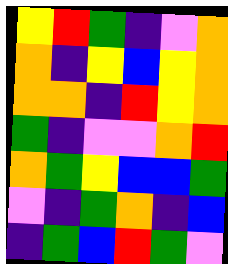[["yellow", "red", "green", "indigo", "violet", "orange"], ["orange", "indigo", "yellow", "blue", "yellow", "orange"], ["orange", "orange", "indigo", "red", "yellow", "orange"], ["green", "indigo", "violet", "violet", "orange", "red"], ["orange", "green", "yellow", "blue", "blue", "green"], ["violet", "indigo", "green", "orange", "indigo", "blue"], ["indigo", "green", "blue", "red", "green", "violet"]]